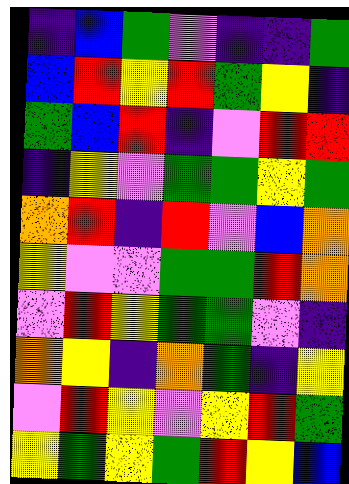[["indigo", "blue", "green", "violet", "indigo", "indigo", "green"], ["blue", "red", "yellow", "red", "green", "yellow", "indigo"], ["green", "blue", "red", "indigo", "violet", "red", "red"], ["indigo", "yellow", "violet", "green", "green", "yellow", "green"], ["orange", "red", "indigo", "red", "violet", "blue", "orange"], ["yellow", "violet", "violet", "green", "green", "red", "orange"], ["violet", "red", "yellow", "green", "green", "violet", "indigo"], ["orange", "yellow", "indigo", "orange", "green", "indigo", "yellow"], ["violet", "red", "yellow", "violet", "yellow", "red", "green"], ["yellow", "green", "yellow", "green", "red", "yellow", "blue"]]